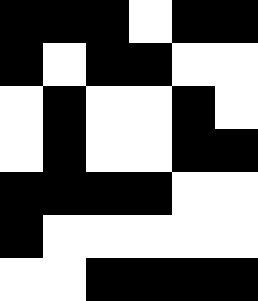[["black", "black", "black", "white", "black", "black"], ["black", "white", "black", "black", "white", "white"], ["white", "black", "white", "white", "black", "white"], ["white", "black", "white", "white", "black", "black"], ["black", "black", "black", "black", "white", "white"], ["black", "white", "white", "white", "white", "white"], ["white", "white", "black", "black", "black", "black"]]